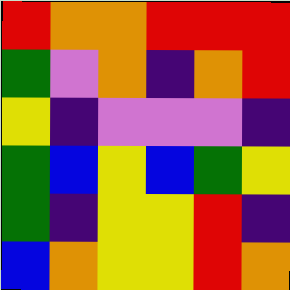[["red", "orange", "orange", "red", "red", "red"], ["green", "violet", "orange", "indigo", "orange", "red"], ["yellow", "indigo", "violet", "violet", "violet", "indigo"], ["green", "blue", "yellow", "blue", "green", "yellow"], ["green", "indigo", "yellow", "yellow", "red", "indigo"], ["blue", "orange", "yellow", "yellow", "red", "orange"]]